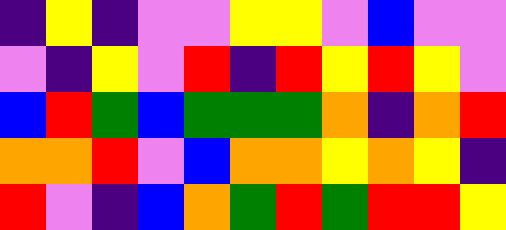[["indigo", "yellow", "indigo", "violet", "violet", "yellow", "yellow", "violet", "blue", "violet", "violet"], ["violet", "indigo", "yellow", "violet", "red", "indigo", "red", "yellow", "red", "yellow", "violet"], ["blue", "red", "green", "blue", "green", "green", "green", "orange", "indigo", "orange", "red"], ["orange", "orange", "red", "violet", "blue", "orange", "orange", "yellow", "orange", "yellow", "indigo"], ["red", "violet", "indigo", "blue", "orange", "green", "red", "green", "red", "red", "yellow"]]